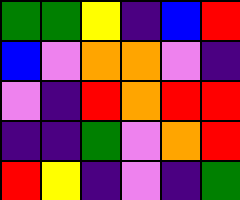[["green", "green", "yellow", "indigo", "blue", "red"], ["blue", "violet", "orange", "orange", "violet", "indigo"], ["violet", "indigo", "red", "orange", "red", "red"], ["indigo", "indigo", "green", "violet", "orange", "red"], ["red", "yellow", "indigo", "violet", "indigo", "green"]]